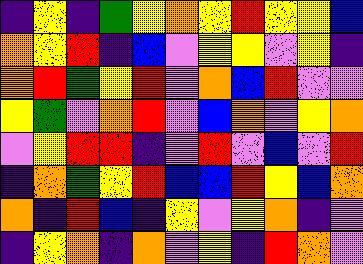[["indigo", "yellow", "indigo", "green", "yellow", "orange", "yellow", "red", "yellow", "yellow", "blue"], ["orange", "yellow", "red", "indigo", "blue", "violet", "yellow", "yellow", "violet", "yellow", "indigo"], ["orange", "red", "green", "yellow", "red", "violet", "orange", "blue", "red", "violet", "violet"], ["yellow", "green", "violet", "orange", "red", "violet", "blue", "orange", "violet", "yellow", "orange"], ["violet", "yellow", "red", "red", "indigo", "violet", "red", "violet", "blue", "violet", "red"], ["indigo", "orange", "green", "yellow", "red", "blue", "blue", "red", "yellow", "blue", "orange"], ["orange", "indigo", "red", "blue", "indigo", "yellow", "violet", "yellow", "orange", "indigo", "violet"], ["indigo", "yellow", "orange", "indigo", "orange", "violet", "yellow", "indigo", "red", "orange", "violet"]]